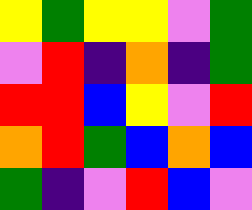[["yellow", "green", "yellow", "yellow", "violet", "green"], ["violet", "red", "indigo", "orange", "indigo", "green"], ["red", "red", "blue", "yellow", "violet", "red"], ["orange", "red", "green", "blue", "orange", "blue"], ["green", "indigo", "violet", "red", "blue", "violet"]]